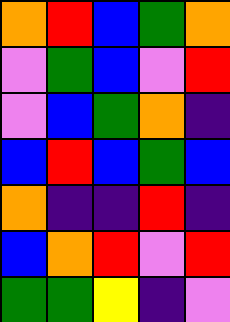[["orange", "red", "blue", "green", "orange"], ["violet", "green", "blue", "violet", "red"], ["violet", "blue", "green", "orange", "indigo"], ["blue", "red", "blue", "green", "blue"], ["orange", "indigo", "indigo", "red", "indigo"], ["blue", "orange", "red", "violet", "red"], ["green", "green", "yellow", "indigo", "violet"]]